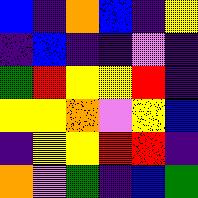[["blue", "indigo", "orange", "blue", "indigo", "yellow"], ["indigo", "blue", "indigo", "indigo", "violet", "indigo"], ["green", "red", "yellow", "yellow", "red", "indigo"], ["yellow", "yellow", "orange", "violet", "yellow", "blue"], ["indigo", "yellow", "yellow", "red", "red", "indigo"], ["orange", "violet", "green", "indigo", "blue", "green"]]